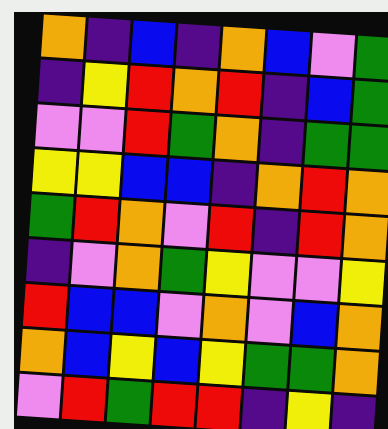[["orange", "indigo", "blue", "indigo", "orange", "blue", "violet", "green"], ["indigo", "yellow", "red", "orange", "red", "indigo", "blue", "green"], ["violet", "violet", "red", "green", "orange", "indigo", "green", "green"], ["yellow", "yellow", "blue", "blue", "indigo", "orange", "red", "orange"], ["green", "red", "orange", "violet", "red", "indigo", "red", "orange"], ["indigo", "violet", "orange", "green", "yellow", "violet", "violet", "yellow"], ["red", "blue", "blue", "violet", "orange", "violet", "blue", "orange"], ["orange", "blue", "yellow", "blue", "yellow", "green", "green", "orange"], ["violet", "red", "green", "red", "red", "indigo", "yellow", "indigo"]]